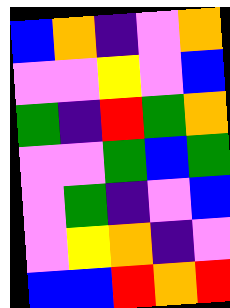[["blue", "orange", "indigo", "violet", "orange"], ["violet", "violet", "yellow", "violet", "blue"], ["green", "indigo", "red", "green", "orange"], ["violet", "violet", "green", "blue", "green"], ["violet", "green", "indigo", "violet", "blue"], ["violet", "yellow", "orange", "indigo", "violet"], ["blue", "blue", "red", "orange", "red"]]